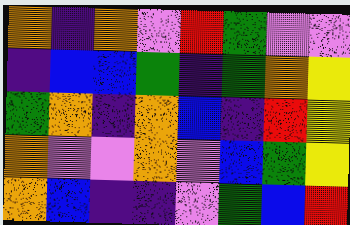[["orange", "indigo", "orange", "violet", "red", "green", "violet", "violet"], ["indigo", "blue", "blue", "green", "indigo", "green", "orange", "yellow"], ["green", "orange", "indigo", "orange", "blue", "indigo", "red", "yellow"], ["orange", "violet", "violet", "orange", "violet", "blue", "green", "yellow"], ["orange", "blue", "indigo", "indigo", "violet", "green", "blue", "red"]]